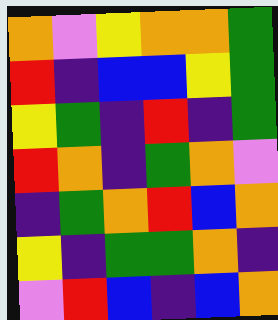[["orange", "violet", "yellow", "orange", "orange", "green"], ["red", "indigo", "blue", "blue", "yellow", "green"], ["yellow", "green", "indigo", "red", "indigo", "green"], ["red", "orange", "indigo", "green", "orange", "violet"], ["indigo", "green", "orange", "red", "blue", "orange"], ["yellow", "indigo", "green", "green", "orange", "indigo"], ["violet", "red", "blue", "indigo", "blue", "orange"]]